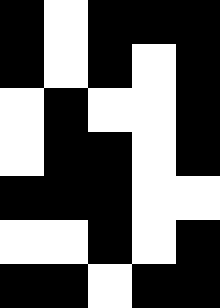[["black", "white", "black", "black", "black"], ["black", "white", "black", "white", "black"], ["white", "black", "white", "white", "black"], ["white", "black", "black", "white", "black"], ["black", "black", "black", "white", "white"], ["white", "white", "black", "white", "black"], ["black", "black", "white", "black", "black"]]